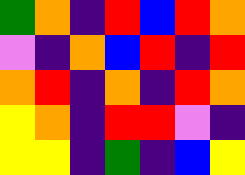[["green", "orange", "indigo", "red", "blue", "red", "orange"], ["violet", "indigo", "orange", "blue", "red", "indigo", "red"], ["orange", "red", "indigo", "orange", "indigo", "red", "orange"], ["yellow", "orange", "indigo", "red", "red", "violet", "indigo"], ["yellow", "yellow", "indigo", "green", "indigo", "blue", "yellow"]]